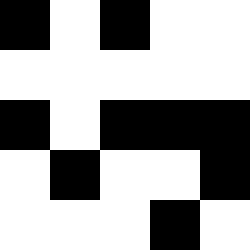[["black", "white", "black", "white", "white"], ["white", "white", "white", "white", "white"], ["black", "white", "black", "black", "black"], ["white", "black", "white", "white", "black"], ["white", "white", "white", "black", "white"]]